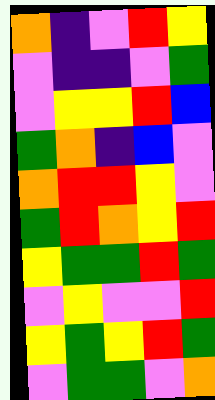[["orange", "indigo", "violet", "red", "yellow"], ["violet", "indigo", "indigo", "violet", "green"], ["violet", "yellow", "yellow", "red", "blue"], ["green", "orange", "indigo", "blue", "violet"], ["orange", "red", "red", "yellow", "violet"], ["green", "red", "orange", "yellow", "red"], ["yellow", "green", "green", "red", "green"], ["violet", "yellow", "violet", "violet", "red"], ["yellow", "green", "yellow", "red", "green"], ["violet", "green", "green", "violet", "orange"]]